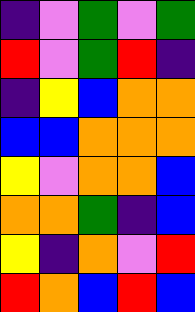[["indigo", "violet", "green", "violet", "green"], ["red", "violet", "green", "red", "indigo"], ["indigo", "yellow", "blue", "orange", "orange"], ["blue", "blue", "orange", "orange", "orange"], ["yellow", "violet", "orange", "orange", "blue"], ["orange", "orange", "green", "indigo", "blue"], ["yellow", "indigo", "orange", "violet", "red"], ["red", "orange", "blue", "red", "blue"]]